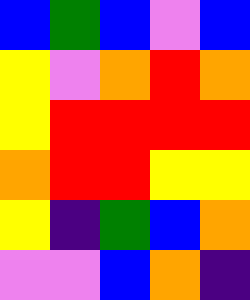[["blue", "green", "blue", "violet", "blue"], ["yellow", "violet", "orange", "red", "orange"], ["yellow", "red", "red", "red", "red"], ["orange", "red", "red", "yellow", "yellow"], ["yellow", "indigo", "green", "blue", "orange"], ["violet", "violet", "blue", "orange", "indigo"]]